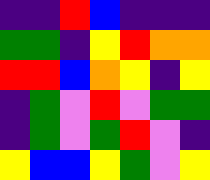[["indigo", "indigo", "red", "blue", "indigo", "indigo", "indigo"], ["green", "green", "indigo", "yellow", "red", "orange", "orange"], ["red", "red", "blue", "orange", "yellow", "indigo", "yellow"], ["indigo", "green", "violet", "red", "violet", "green", "green"], ["indigo", "green", "violet", "green", "red", "violet", "indigo"], ["yellow", "blue", "blue", "yellow", "green", "violet", "yellow"]]